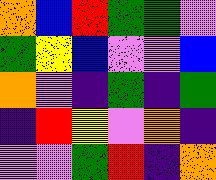[["orange", "blue", "red", "green", "green", "violet"], ["green", "yellow", "blue", "violet", "violet", "blue"], ["orange", "violet", "indigo", "green", "indigo", "green"], ["indigo", "red", "yellow", "violet", "orange", "indigo"], ["violet", "violet", "green", "red", "indigo", "orange"]]